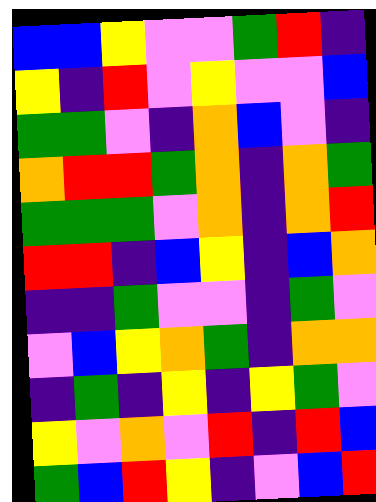[["blue", "blue", "yellow", "violet", "violet", "green", "red", "indigo"], ["yellow", "indigo", "red", "violet", "yellow", "violet", "violet", "blue"], ["green", "green", "violet", "indigo", "orange", "blue", "violet", "indigo"], ["orange", "red", "red", "green", "orange", "indigo", "orange", "green"], ["green", "green", "green", "violet", "orange", "indigo", "orange", "red"], ["red", "red", "indigo", "blue", "yellow", "indigo", "blue", "orange"], ["indigo", "indigo", "green", "violet", "violet", "indigo", "green", "violet"], ["violet", "blue", "yellow", "orange", "green", "indigo", "orange", "orange"], ["indigo", "green", "indigo", "yellow", "indigo", "yellow", "green", "violet"], ["yellow", "violet", "orange", "violet", "red", "indigo", "red", "blue"], ["green", "blue", "red", "yellow", "indigo", "violet", "blue", "red"]]